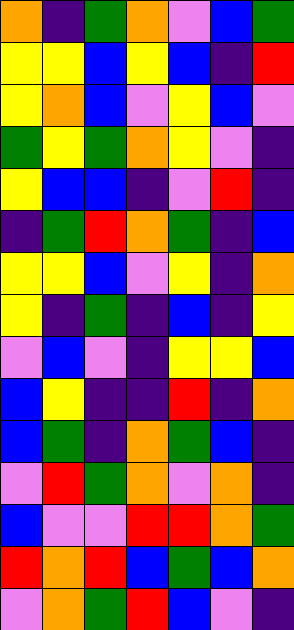[["orange", "indigo", "green", "orange", "violet", "blue", "green"], ["yellow", "yellow", "blue", "yellow", "blue", "indigo", "red"], ["yellow", "orange", "blue", "violet", "yellow", "blue", "violet"], ["green", "yellow", "green", "orange", "yellow", "violet", "indigo"], ["yellow", "blue", "blue", "indigo", "violet", "red", "indigo"], ["indigo", "green", "red", "orange", "green", "indigo", "blue"], ["yellow", "yellow", "blue", "violet", "yellow", "indigo", "orange"], ["yellow", "indigo", "green", "indigo", "blue", "indigo", "yellow"], ["violet", "blue", "violet", "indigo", "yellow", "yellow", "blue"], ["blue", "yellow", "indigo", "indigo", "red", "indigo", "orange"], ["blue", "green", "indigo", "orange", "green", "blue", "indigo"], ["violet", "red", "green", "orange", "violet", "orange", "indigo"], ["blue", "violet", "violet", "red", "red", "orange", "green"], ["red", "orange", "red", "blue", "green", "blue", "orange"], ["violet", "orange", "green", "red", "blue", "violet", "indigo"]]